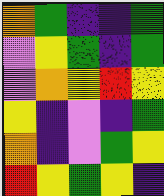[["orange", "green", "indigo", "indigo", "green"], ["violet", "yellow", "green", "indigo", "green"], ["violet", "orange", "yellow", "red", "yellow"], ["yellow", "indigo", "violet", "indigo", "green"], ["orange", "indigo", "violet", "green", "yellow"], ["red", "yellow", "green", "yellow", "indigo"]]